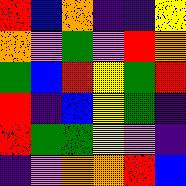[["red", "blue", "orange", "indigo", "indigo", "yellow"], ["orange", "violet", "green", "violet", "red", "orange"], ["green", "blue", "red", "yellow", "green", "red"], ["red", "indigo", "blue", "yellow", "green", "indigo"], ["red", "green", "green", "yellow", "violet", "indigo"], ["indigo", "violet", "orange", "orange", "red", "blue"]]